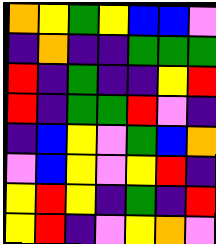[["orange", "yellow", "green", "yellow", "blue", "blue", "violet"], ["indigo", "orange", "indigo", "indigo", "green", "green", "green"], ["red", "indigo", "green", "indigo", "indigo", "yellow", "red"], ["red", "indigo", "green", "green", "red", "violet", "indigo"], ["indigo", "blue", "yellow", "violet", "green", "blue", "orange"], ["violet", "blue", "yellow", "violet", "yellow", "red", "indigo"], ["yellow", "red", "yellow", "indigo", "green", "indigo", "red"], ["yellow", "red", "indigo", "violet", "yellow", "orange", "violet"]]